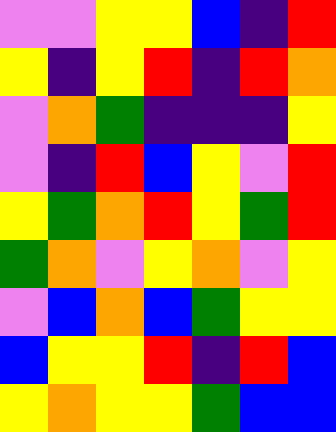[["violet", "violet", "yellow", "yellow", "blue", "indigo", "red"], ["yellow", "indigo", "yellow", "red", "indigo", "red", "orange"], ["violet", "orange", "green", "indigo", "indigo", "indigo", "yellow"], ["violet", "indigo", "red", "blue", "yellow", "violet", "red"], ["yellow", "green", "orange", "red", "yellow", "green", "red"], ["green", "orange", "violet", "yellow", "orange", "violet", "yellow"], ["violet", "blue", "orange", "blue", "green", "yellow", "yellow"], ["blue", "yellow", "yellow", "red", "indigo", "red", "blue"], ["yellow", "orange", "yellow", "yellow", "green", "blue", "blue"]]